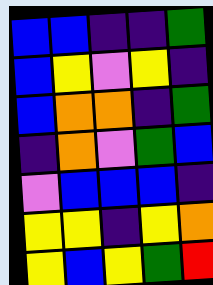[["blue", "blue", "indigo", "indigo", "green"], ["blue", "yellow", "violet", "yellow", "indigo"], ["blue", "orange", "orange", "indigo", "green"], ["indigo", "orange", "violet", "green", "blue"], ["violet", "blue", "blue", "blue", "indigo"], ["yellow", "yellow", "indigo", "yellow", "orange"], ["yellow", "blue", "yellow", "green", "red"]]